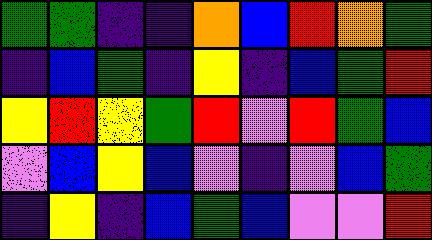[["green", "green", "indigo", "indigo", "orange", "blue", "red", "orange", "green"], ["indigo", "blue", "green", "indigo", "yellow", "indigo", "blue", "green", "red"], ["yellow", "red", "yellow", "green", "red", "violet", "red", "green", "blue"], ["violet", "blue", "yellow", "blue", "violet", "indigo", "violet", "blue", "green"], ["indigo", "yellow", "indigo", "blue", "green", "blue", "violet", "violet", "red"]]